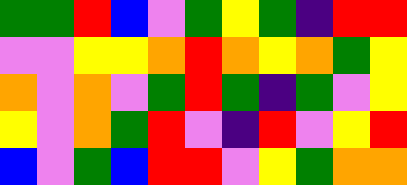[["green", "green", "red", "blue", "violet", "green", "yellow", "green", "indigo", "red", "red"], ["violet", "violet", "yellow", "yellow", "orange", "red", "orange", "yellow", "orange", "green", "yellow"], ["orange", "violet", "orange", "violet", "green", "red", "green", "indigo", "green", "violet", "yellow"], ["yellow", "violet", "orange", "green", "red", "violet", "indigo", "red", "violet", "yellow", "red"], ["blue", "violet", "green", "blue", "red", "red", "violet", "yellow", "green", "orange", "orange"]]